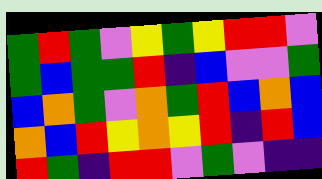[["green", "red", "green", "violet", "yellow", "green", "yellow", "red", "red", "violet"], ["green", "blue", "green", "green", "red", "indigo", "blue", "violet", "violet", "green"], ["blue", "orange", "green", "violet", "orange", "green", "red", "blue", "orange", "blue"], ["orange", "blue", "red", "yellow", "orange", "yellow", "red", "indigo", "red", "blue"], ["red", "green", "indigo", "red", "red", "violet", "green", "violet", "indigo", "indigo"]]